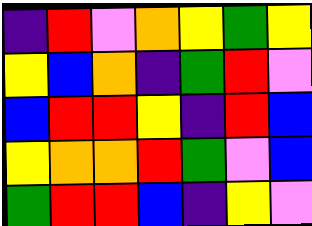[["indigo", "red", "violet", "orange", "yellow", "green", "yellow"], ["yellow", "blue", "orange", "indigo", "green", "red", "violet"], ["blue", "red", "red", "yellow", "indigo", "red", "blue"], ["yellow", "orange", "orange", "red", "green", "violet", "blue"], ["green", "red", "red", "blue", "indigo", "yellow", "violet"]]